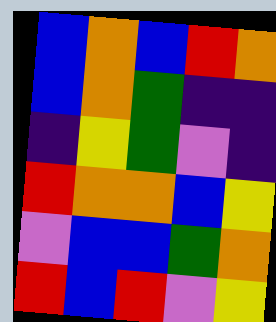[["blue", "orange", "blue", "red", "orange"], ["blue", "orange", "green", "indigo", "indigo"], ["indigo", "yellow", "green", "violet", "indigo"], ["red", "orange", "orange", "blue", "yellow"], ["violet", "blue", "blue", "green", "orange"], ["red", "blue", "red", "violet", "yellow"]]